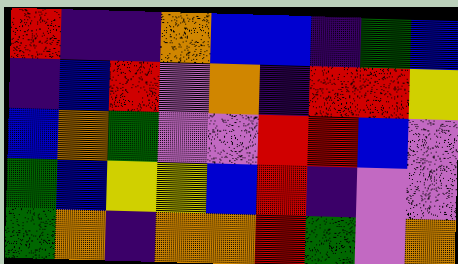[["red", "indigo", "indigo", "orange", "blue", "blue", "indigo", "green", "blue"], ["indigo", "blue", "red", "violet", "orange", "indigo", "red", "red", "yellow"], ["blue", "orange", "green", "violet", "violet", "red", "red", "blue", "violet"], ["green", "blue", "yellow", "yellow", "blue", "red", "indigo", "violet", "violet"], ["green", "orange", "indigo", "orange", "orange", "red", "green", "violet", "orange"]]